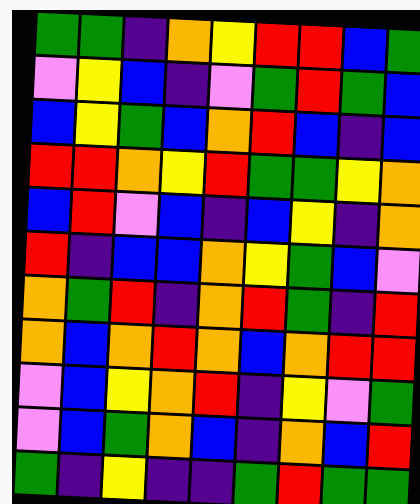[["green", "green", "indigo", "orange", "yellow", "red", "red", "blue", "green"], ["violet", "yellow", "blue", "indigo", "violet", "green", "red", "green", "blue"], ["blue", "yellow", "green", "blue", "orange", "red", "blue", "indigo", "blue"], ["red", "red", "orange", "yellow", "red", "green", "green", "yellow", "orange"], ["blue", "red", "violet", "blue", "indigo", "blue", "yellow", "indigo", "orange"], ["red", "indigo", "blue", "blue", "orange", "yellow", "green", "blue", "violet"], ["orange", "green", "red", "indigo", "orange", "red", "green", "indigo", "red"], ["orange", "blue", "orange", "red", "orange", "blue", "orange", "red", "red"], ["violet", "blue", "yellow", "orange", "red", "indigo", "yellow", "violet", "green"], ["violet", "blue", "green", "orange", "blue", "indigo", "orange", "blue", "red"], ["green", "indigo", "yellow", "indigo", "indigo", "green", "red", "green", "green"]]